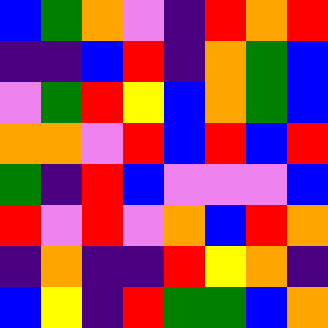[["blue", "green", "orange", "violet", "indigo", "red", "orange", "red"], ["indigo", "indigo", "blue", "red", "indigo", "orange", "green", "blue"], ["violet", "green", "red", "yellow", "blue", "orange", "green", "blue"], ["orange", "orange", "violet", "red", "blue", "red", "blue", "red"], ["green", "indigo", "red", "blue", "violet", "violet", "violet", "blue"], ["red", "violet", "red", "violet", "orange", "blue", "red", "orange"], ["indigo", "orange", "indigo", "indigo", "red", "yellow", "orange", "indigo"], ["blue", "yellow", "indigo", "red", "green", "green", "blue", "orange"]]